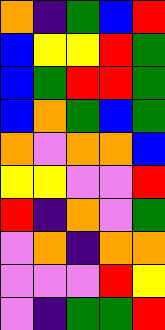[["orange", "indigo", "green", "blue", "red"], ["blue", "yellow", "yellow", "red", "green"], ["blue", "green", "red", "red", "green"], ["blue", "orange", "green", "blue", "green"], ["orange", "violet", "orange", "orange", "blue"], ["yellow", "yellow", "violet", "violet", "red"], ["red", "indigo", "orange", "violet", "green"], ["violet", "orange", "indigo", "orange", "orange"], ["violet", "violet", "violet", "red", "yellow"], ["violet", "indigo", "green", "green", "red"]]